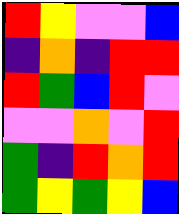[["red", "yellow", "violet", "violet", "blue"], ["indigo", "orange", "indigo", "red", "red"], ["red", "green", "blue", "red", "violet"], ["violet", "violet", "orange", "violet", "red"], ["green", "indigo", "red", "orange", "red"], ["green", "yellow", "green", "yellow", "blue"]]